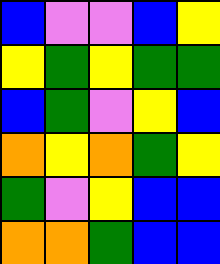[["blue", "violet", "violet", "blue", "yellow"], ["yellow", "green", "yellow", "green", "green"], ["blue", "green", "violet", "yellow", "blue"], ["orange", "yellow", "orange", "green", "yellow"], ["green", "violet", "yellow", "blue", "blue"], ["orange", "orange", "green", "blue", "blue"]]